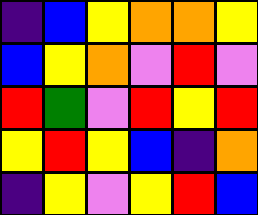[["indigo", "blue", "yellow", "orange", "orange", "yellow"], ["blue", "yellow", "orange", "violet", "red", "violet"], ["red", "green", "violet", "red", "yellow", "red"], ["yellow", "red", "yellow", "blue", "indigo", "orange"], ["indigo", "yellow", "violet", "yellow", "red", "blue"]]